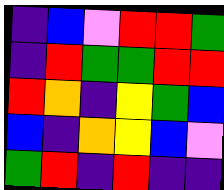[["indigo", "blue", "violet", "red", "red", "green"], ["indigo", "red", "green", "green", "red", "red"], ["red", "orange", "indigo", "yellow", "green", "blue"], ["blue", "indigo", "orange", "yellow", "blue", "violet"], ["green", "red", "indigo", "red", "indigo", "indigo"]]